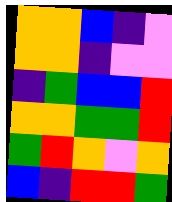[["orange", "orange", "blue", "indigo", "violet"], ["orange", "orange", "indigo", "violet", "violet"], ["indigo", "green", "blue", "blue", "red"], ["orange", "orange", "green", "green", "red"], ["green", "red", "orange", "violet", "orange"], ["blue", "indigo", "red", "red", "green"]]